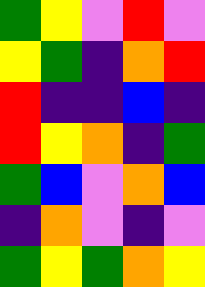[["green", "yellow", "violet", "red", "violet"], ["yellow", "green", "indigo", "orange", "red"], ["red", "indigo", "indigo", "blue", "indigo"], ["red", "yellow", "orange", "indigo", "green"], ["green", "blue", "violet", "orange", "blue"], ["indigo", "orange", "violet", "indigo", "violet"], ["green", "yellow", "green", "orange", "yellow"]]